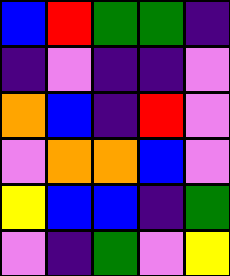[["blue", "red", "green", "green", "indigo"], ["indigo", "violet", "indigo", "indigo", "violet"], ["orange", "blue", "indigo", "red", "violet"], ["violet", "orange", "orange", "blue", "violet"], ["yellow", "blue", "blue", "indigo", "green"], ["violet", "indigo", "green", "violet", "yellow"]]